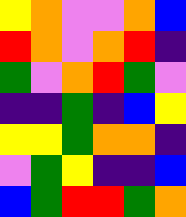[["yellow", "orange", "violet", "violet", "orange", "blue"], ["red", "orange", "violet", "orange", "red", "indigo"], ["green", "violet", "orange", "red", "green", "violet"], ["indigo", "indigo", "green", "indigo", "blue", "yellow"], ["yellow", "yellow", "green", "orange", "orange", "indigo"], ["violet", "green", "yellow", "indigo", "indigo", "blue"], ["blue", "green", "red", "red", "green", "orange"]]